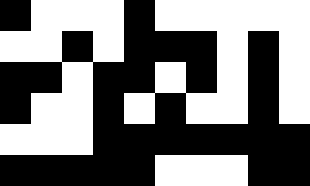[["black", "white", "white", "white", "black", "white", "white", "white", "white", "white"], ["white", "white", "black", "white", "black", "black", "black", "white", "black", "white"], ["black", "black", "white", "black", "black", "white", "black", "white", "black", "white"], ["black", "white", "white", "black", "white", "black", "white", "white", "black", "white"], ["white", "white", "white", "black", "black", "black", "black", "black", "black", "black"], ["black", "black", "black", "black", "black", "white", "white", "white", "black", "black"]]